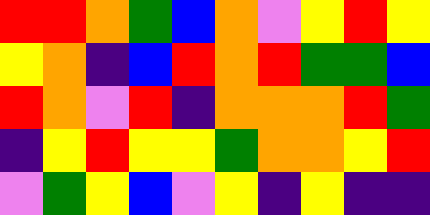[["red", "red", "orange", "green", "blue", "orange", "violet", "yellow", "red", "yellow"], ["yellow", "orange", "indigo", "blue", "red", "orange", "red", "green", "green", "blue"], ["red", "orange", "violet", "red", "indigo", "orange", "orange", "orange", "red", "green"], ["indigo", "yellow", "red", "yellow", "yellow", "green", "orange", "orange", "yellow", "red"], ["violet", "green", "yellow", "blue", "violet", "yellow", "indigo", "yellow", "indigo", "indigo"]]